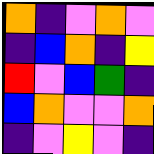[["orange", "indigo", "violet", "orange", "violet"], ["indigo", "blue", "orange", "indigo", "yellow"], ["red", "violet", "blue", "green", "indigo"], ["blue", "orange", "violet", "violet", "orange"], ["indigo", "violet", "yellow", "violet", "indigo"]]